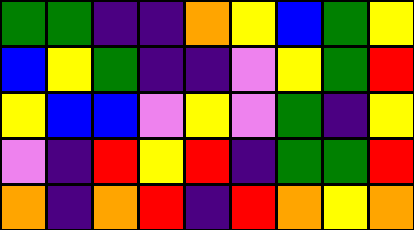[["green", "green", "indigo", "indigo", "orange", "yellow", "blue", "green", "yellow"], ["blue", "yellow", "green", "indigo", "indigo", "violet", "yellow", "green", "red"], ["yellow", "blue", "blue", "violet", "yellow", "violet", "green", "indigo", "yellow"], ["violet", "indigo", "red", "yellow", "red", "indigo", "green", "green", "red"], ["orange", "indigo", "orange", "red", "indigo", "red", "orange", "yellow", "orange"]]